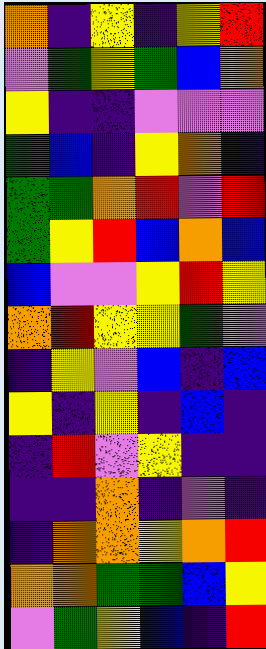[["orange", "indigo", "yellow", "indigo", "yellow", "red"], ["violet", "green", "yellow", "green", "blue", "orange"], ["yellow", "indigo", "indigo", "violet", "violet", "violet"], ["green", "blue", "indigo", "yellow", "orange", "indigo"], ["green", "green", "orange", "red", "violet", "red"], ["green", "yellow", "red", "blue", "orange", "blue"], ["blue", "violet", "violet", "yellow", "red", "yellow"], ["orange", "red", "yellow", "yellow", "green", "violet"], ["indigo", "yellow", "violet", "blue", "indigo", "blue"], ["yellow", "indigo", "yellow", "indigo", "blue", "indigo"], ["indigo", "red", "violet", "yellow", "indigo", "indigo"], ["indigo", "indigo", "orange", "indigo", "violet", "indigo"], ["indigo", "orange", "orange", "yellow", "orange", "red"], ["orange", "orange", "green", "green", "blue", "yellow"], ["violet", "green", "yellow", "blue", "indigo", "red"]]